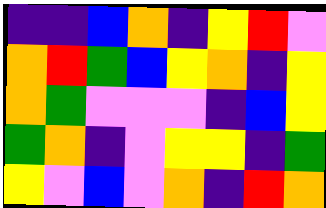[["indigo", "indigo", "blue", "orange", "indigo", "yellow", "red", "violet"], ["orange", "red", "green", "blue", "yellow", "orange", "indigo", "yellow"], ["orange", "green", "violet", "violet", "violet", "indigo", "blue", "yellow"], ["green", "orange", "indigo", "violet", "yellow", "yellow", "indigo", "green"], ["yellow", "violet", "blue", "violet", "orange", "indigo", "red", "orange"]]